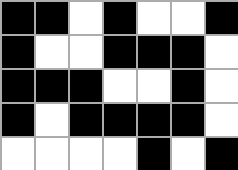[["black", "black", "white", "black", "white", "white", "black"], ["black", "white", "white", "black", "black", "black", "white"], ["black", "black", "black", "white", "white", "black", "white"], ["black", "white", "black", "black", "black", "black", "white"], ["white", "white", "white", "white", "black", "white", "black"]]